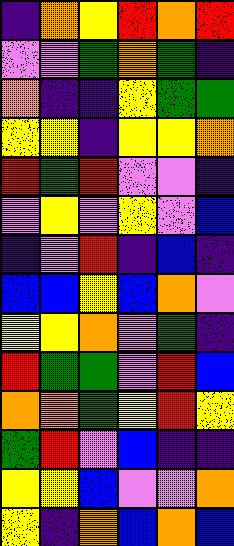[["indigo", "orange", "yellow", "red", "orange", "red"], ["violet", "violet", "green", "orange", "green", "indigo"], ["orange", "indigo", "indigo", "yellow", "green", "green"], ["yellow", "yellow", "indigo", "yellow", "yellow", "orange"], ["red", "green", "red", "violet", "violet", "indigo"], ["violet", "yellow", "violet", "yellow", "violet", "blue"], ["indigo", "violet", "red", "indigo", "blue", "indigo"], ["blue", "blue", "yellow", "blue", "orange", "violet"], ["yellow", "yellow", "orange", "violet", "green", "indigo"], ["red", "green", "green", "violet", "red", "blue"], ["orange", "orange", "green", "yellow", "red", "yellow"], ["green", "red", "violet", "blue", "indigo", "indigo"], ["yellow", "yellow", "blue", "violet", "violet", "orange"], ["yellow", "indigo", "orange", "blue", "orange", "blue"]]